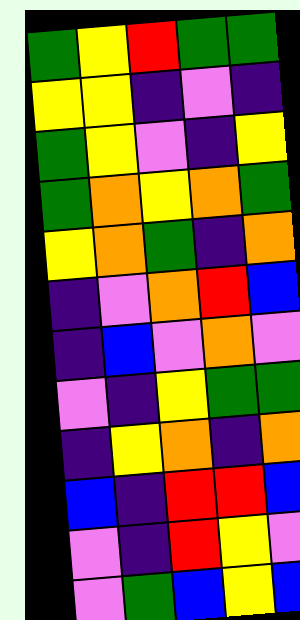[["green", "yellow", "red", "green", "green"], ["yellow", "yellow", "indigo", "violet", "indigo"], ["green", "yellow", "violet", "indigo", "yellow"], ["green", "orange", "yellow", "orange", "green"], ["yellow", "orange", "green", "indigo", "orange"], ["indigo", "violet", "orange", "red", "blue"], ["indigo", "blue", "violet", "orange", "violet"], ["violet", "indigo", "yellow", "green", "green"], ["indigo", "yellow", "orange", "indigo", "orange"], ["blue", "indigo", "red", "red", "blue"], ["violet", "indigo", "red", "yellow", "violet"], ["violet", "green", "blue", "yellow", "blue"]]